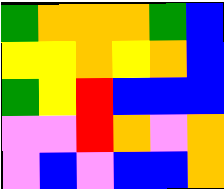[["green", "orange", "orange", "orange", "green", "blue"], ["yellow", "yellow", "orange", "yellow", "orange", "blue"], ["green", "yellow", "red", "blue", "blue", "blue"], ["violet", "violet", "red", "orange", "violet", "orange"], ["violet", "blue", "violet", "blue", "blue", "orange"]]